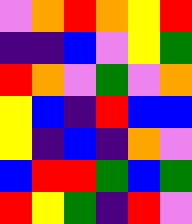[["violet", "orange", "red", "orange", "yellow", "red"], ["indigo", "indigo", "blue", "violet", "yellow", "green"], ["red", "orange", "violet", "green", "violet", "orange"], ["yellow", "blue", "indigo", "red", "blue", "blue"], ["yellow", "indigo", "blue", "indigo", "orange", "violet"], ["blue", "red", "red", "green", "blue", "green"], ["red", "yellow", "green", "indigo", "red", "violet"]]